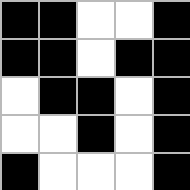[["black", "black", "white", "white", "black"], ["black", "black", "white", "black", "black"], ["white", "black", "black", "white", "black"], ["white", "white", "black", "white", "black"], ["black", "white", "white", "white", "black"]]